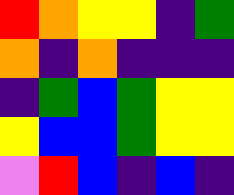[["red", "orange", "yellow", "yellow", "indigo", "green"], ["orange", "indigo", "orange", "indigo", "indigo", "indigo"], ["indigo", "green", "blue", "green", "yellow", "yellow"], ["yellow", "blue", "blue", "green", "yellow", "yellow"], ["violet", "red", "blue", "indigo", "blue", "indigo"]]